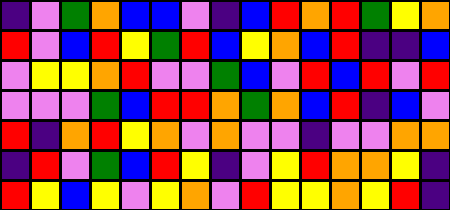[["indigo", "violet", "green", "orange", "blue", "blue", "violet", "indigo", "blue", "red", "orange", "red", "green", "yellow", "orange"], ["red", "violet", "blue", "red", "yellow", "green", "red", "blue", "yellow", "orange", "blue", "red", "indigo", "indigo", "blue"], ["violet", "yellow", "yellow", "orange", "red", "violet", "violet", "green", "blue", "violet", "red", "blue", "red", "violet", "red"], ["violet", "violet", "violet", "green", "blue", "red", "red", "orange", "green", "orange", "blue", "red", "indigo", "blue", "violet"], ["red", "indigo", "orange", "red", "yellow", "orange", "violet", "orange", "violet", "violet", "indigo", "violet", "violet", "orange", "orange"], ["indigo", "red", "violet", "green", "blue", "red", "yellow", "indigo", "violet", "yellow", "red", "orange", "orange", "yellow", "indigo"], ["red", "yellow", "blue", "yellow", "violet", "yellow", "orange", "violet", "red", "yellow", "yellow", "orange", "yellow", "red", "indigo"]]